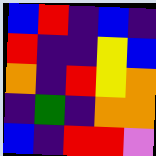[["blue", "red", "indigo", "blue", "indigo"], ["red", "indigo", "indigo", "yellow", "blue"], ["orange", "indigo", "red", "yellow", "orange"], ["indigo", "green", "indigo", "orange", "orange"], ["blue", "indigo", "red", "red", "violet"]]